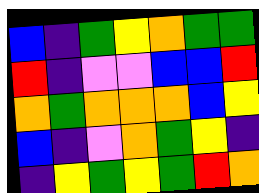[["blue", "indigo", "green", "yellow", "orange", "green", "green"], ["red", "indigo", "violet", "violet", "blue", "blue", "red"], ["orange", "green", "orange", "orange", "orange", "blue", "yellow"], ["blue", "indigo", "violet", "orange", "green", "yellow", "indigo"], ["indigo", "yellow", "green", "yellow", "green", "red", "orange"]]